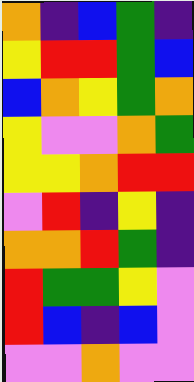[["orange", "indigo", "blue", "green", "indigo"], ["yellow", "red", "red", "green", "blue"], ["blue", "orange", "yellow", "green", "orange"], ["yellow", "violet", "violet", "orange", "green"], ["yellow", "yellow", "orange", "red", "red"], ["violet", "red", "indigo", "yellow", "indigo"], ["orange", "orange", "red", "green", "indigo"], ["red", "green", "green", "yellow", "violet"], ["red", "blue", "indigo", "blue", "violet"], ["violet", "violet", "orange", "violet", "violet"]]